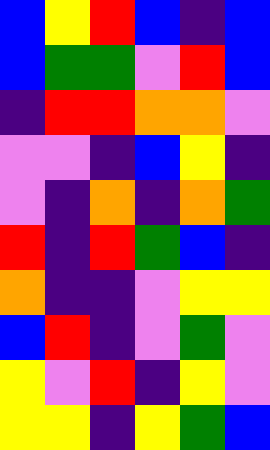[["blue", "yellow", "red", "blue", "indigo", "blue"], ["blue", "green", "green", "violet", "red", "blue"], ["indigo", "red", "red", "orange", "orange", "violet"], ["violet", "violet", "indigo", "blue", "yellow", "indigo"], ["violet", "indigo", "orange", "indigo", "orange", "green"], ["red", "indigo", "red", "green", "blue", "indigo"], ["orange", "indigo", "indigo", "violet", "yellow", "yellow"], ["blue", "red", "indigo", "violet", "green", "violet"], ["yellow", "violet", "red", "indigo", "yellow", "violet"], ["yellow", "yellow", "indigo", "yellow", "green", "blue"]]